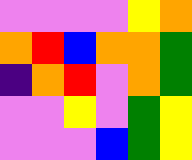[["violet", "violet", "violet", "violet", "yellow", "orange"], ["orange", "red", "blue", "orange", "orange", "green"], ["indigo", "orange", "red", "violet", "orange", "green"], ["violet", "violet", "yellow", "violet", "green", "yellow"], ["violet", "violet", "violet", "blue", "green", "yellow"]]